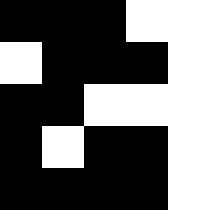[["black", "black", "black", "white", "white"], ["white", "black", "black", "black", "white"], ["black", "black", "white", "white", "white"], ["black", "white", "black", "black", "white"], ["black", "black", "black", "black", "white"]]